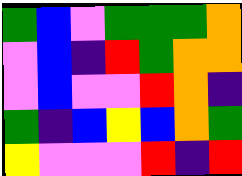[["green", "blue", "violet", "green", "green", "green", "orange"], ["violet", "blue", "indigo", "red", "green", "orange", "orange"], ["violet", "blue", "violet", "violet", "red", "orange", "indigo"], ["green", "indigo", "blue", "yellow", "blue", "orange", "green"], ["yellow", "violet", "violet", "violet", "red", "indigo", "red"]]